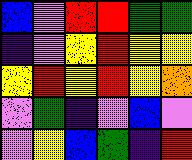[["blue", "violet", "red", "red", "green", "green"], ["indigo", "violet", "yellow", "red", "yellow", "yellow"], ["yellow", "red", "yellow", "red", "yellow", "orange"], ["violet", "green", "indigo", "violet", "blue", "violet"], ["violet", "yellow", "blue", "green", "indigo", "red"]]